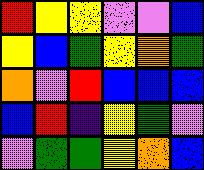[["red", "yellow", "yellow", "violet", "violet", "blue"], ["yellow", "blue", "green", "yellow", "orange", "green"], ["orange", "violet", "red", "blue", "blue", "blue"], ["blue", "red", "indigo", "yellow", "green", "violet"], ["violet", "green", "green", "yellow", "orange", "blue"]]